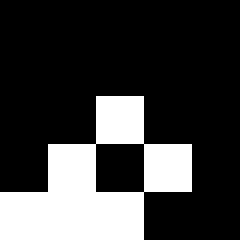[["black", "black", "black", "black", "black"], ["black", "black", "black", "black", "black"], ["black", "black", "white", "black", "black"], ["black", "white", "black", "white", "black"], ["white", "white", "white", "black", "black"]]